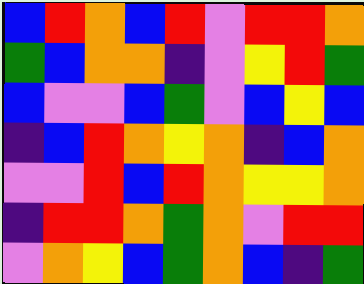[["blue", "red", "orange", "blue", "red", "violet", "red", "red", "orange"], ["green", "blue", "orange", "orange", "indigo", "violet", "yellow", "red", "green"], ["blue", "violet", "violet", "blue", "green", "violet", "blue", "yellow", "blue"], ["indigo", "blue", "red", "orange", "yellow", "orange", "indigo", "blue", "orange"], ["violet", "violet", "red", "blue", "red", "orange", "yellow", "yellow", "orange"], ["indigo", "red", "red", "orange", "green", "orange", "violet", "red", "red"], ["violet", "orange", "yellow", "blue", "green", "orange", "blue", "indigo", "green"]]